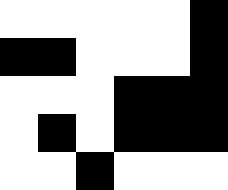[["white", "white", "white", "white", "white", "black"], ["black", "black", "white", "white", "white", "black"], ["white", "white", "white", "black", "black", "black"], ["white", "black", "white", "black", "black", "black"], ["white", "white", "black", "white", "white", "white"]]